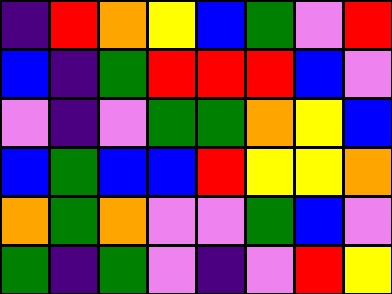[["indigo", "red", "orange", "yellow", "blue", "green", "violet", "red"], ["blue", "indigo", "green", "red", "red", "red", "blue", "violet"], ["violet", "indigo", "violet", "green", "green", "orange", "yellow", "blue"], ["blue", "green", "blue", "blue", "red", "yellow", "yellow", "orange"], ["orange", "green", "orange", "violet", "violet", "green", "blue", "violet"], ["green", "indigo", "green", "violet", "indigo", "violet", "red", "yellow"]]